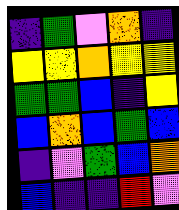[["indigo", "green", "violet", "orange", "indigo"], ["yellow", "yellow", "orange", "yellow", "yellow"], ["green", "green", "blue", "indigo", "yellow"], ["blue", "orange", "blue", "green", "blue"], ["indigo", "violet", "green", "blue", "orange"], ["blue", "indigo", "indigo", "red", "violet"]]